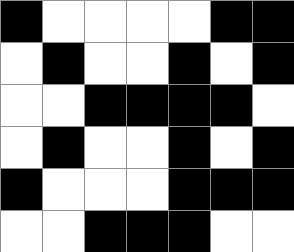[["black", "white", "white", "white", "white", "black", "black"], ["white", "black", "white", "white", "black", "white", "black"], ["white", "white", "black", "black", "black", "black", "white"], ["white", "black", "white", "white", "black", "white", "black"], ["black", "white", "white", "white", "black", "black", "black"], ["white", "white", "black", "black", "black", "white", "white"]]